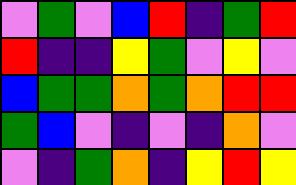[["violet", "green", "violet", "blue", "red", "indigo", "green", "red"], ["red", "indigo", "indigo", "yellow", "green", "violet", "yellow", "violet"], ["blue", "green", "green", "orange", "green", "orange", "red", "red"], ["green", "blue", "violet", "indigo", "violet", "indigo", "orange", "violet"], ["violet", "indigo", "green", "orange", "indigo", "yellow", "red", "yellow"]]